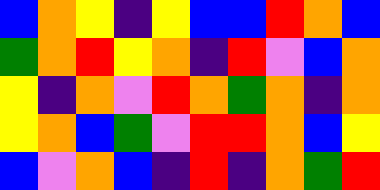[["blue", "orange", "yellow", "indigo", "yellow", "blue", "blue", "red", "orange", "blue"], ["green", "orange", "red", "yellow", "orange", "indigo", "red", "violet", "blue", "orange"], ["yellow", "indigo", "orange", "violet", "red", "orange", "green", "orange", "indigo", "orange"], ["yellow", "orange", "blue", "green", "violet", "red", "red", "orange", "blue", "yellow"], ["blue", "violet", "orange", "blue", "indigo", "red", "indigo", "orange", "green", "red"]]